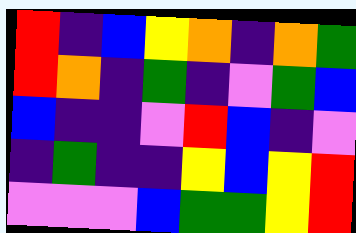[["red", "indigo", "blue", "yellow", "orange", "indigo", "orange", "green"], ["red", "orange", "indigo", "green", "indigo", "violet", "green", "blue"], ["blue", "indigo", "indigo", "violet", "red", "blue", "indigo", "violet"], ["indigo", "green", "indigo", "indigo", "yellow", "blue", "yellow", "red"], ["violet", "violet", "violet", "blue", "green", "green", "yellow", "red"]]